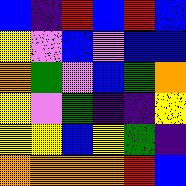[["blue", "indigo", "red", "blue", "red", "blue"], ["yellow", "violet", "blue", "violet", "blue", "blue"], ["orange", "green", "violet", "blue", "green", "orange"], ["yellow", "violet", "green", "indigo", "indigo", "yellow"], ["yellow", "yellow", "blue", "yellow", "green", "indigo"], ["orange", "orange", "orange", "orange", "red", "blue"]]